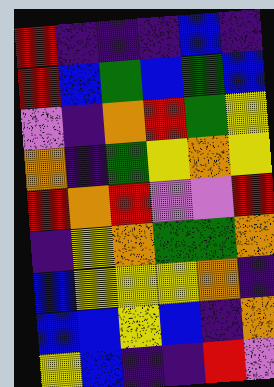[["red", "indigo", "indigo", "indigo", "blue", "indigo"], ["red", "blue", "green", "blue", "green", "blue"], ["violet", "indigo", "orange", "red", "green", "yellow"], ["orange", "indigo", "green", "yellow", "orange", "yellow"], ["red", "orange", "red", "violet", "violet", "red"], ["indigo", "yellow", "orange", "green", "green", "orange"], ["blue", "yellow", "yellow", "yellow", "orange", "indigo"], ["blue", "blue", "yellow", "blue", "indigo", "orange"], ["yellow", "blue", "indigo", "indigo", "red", "violet"]]